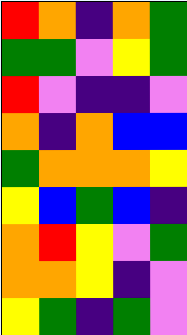[["red", "orange", "indigo", "orange", "green"], ["green", "green", "violet", "yellow", "green"], ["red", "violet", "indigo", "indigo", "violet"], ["orange", "indigo", "orange", "blue", "blue"], ["green", "orange", "orange", "orange", "yellow"], ["yellow", "blue", "green", "blue", "indigo"], ["orange", "red", "yellow", "violet", "green"], ["orange", "orange", "yellow", "indigo", "violet"], ["yellow", "green", "indigo", "green", "violet"]]